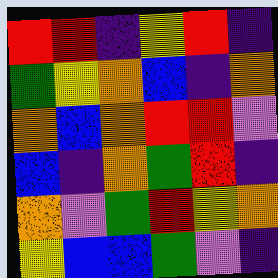[["red", "red", "indigo", "yellow", "red", "indigo"], ["green", "yellow", "orange", "blue", "indigo", "orange"], ["orange", "blue", "orange", "red", "red", "violet"], ["blue", "indigo", "orange", "green", "red", "indigo"], ["orange", "violet", "green", "red", "yellow", "orange"], ["yellow", "blue", "blue", "green", "violet", "indigo"]]